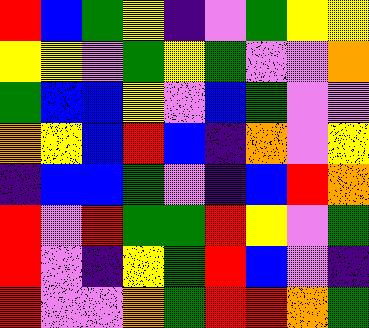[["red", "blue", "green", "yellow", "indigo", "violet", "green", "yellow", "yellow"], ["yellow", "yellow", "violet", "green", "yellow", "green", "violet", "violet", "orange"], ["green", "blue", "blue", "yellow", "violet", "blue", "green", "violet", "violet"], ["orange", "yellow", "blue", "red", "blue", "indigo", "orange", "violet", "yellow"], ["indigo", "blue", "blue", "green", "violet", "indigo", "blue", "red", "orange"], ["red", "violet", "red", "green", "green", "red", "yellow", "violet", "green"], ["red", "violet", "indigo", "yellow", "green", "red", "blue", "violet", "indigo"], ["red", "violet", "violet", "orange", "green", "red", "red", "orange", "green"]]